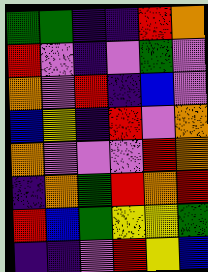[["green", "green", "indigo", "indigo", "red", "orange"], ["red", "violet", "indigo", "violet", "green", "violet"], ["orange", "violet", "red", "indigo", "blue", "violet"], ["blue", "yellow", "indigo", "red", "violet", "orange"], ["orange", "violet", "violet", "violet", "red", "orange"], ["indigo", "orange", "green", "red", "orange", "red"], ["red", "blue", "green", "yellow", "yellow", "green"], ["indigo", "indigo", "violet", "red", "yellow", "blue"]]